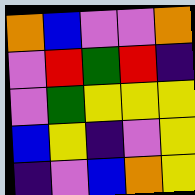[["orange", "blue", "violet", "violet", "orange"], ["violet", "red", "green", "red", "indigo"], ["violet", "green", "yellow", "yellow", "yellow"], ["blue", "yellow", "indigo", "violet", "yellow"], ["indigo", "violet", "blue", "orange", "yellow"]]